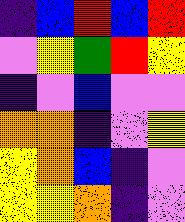[["indigo", "blue", "red", "blue", "red"], ["violet", "yellow", "green", "red", "yellow"], ["indigo", "violet", "blue", "violet", "violet"], ["orange", "orange", "indigo", "violet", "yellow"], ["yellow", "orange", "blue", "indigo", "violet"], ["yellow", "yellow", "orange", "indigo", "violet"]]